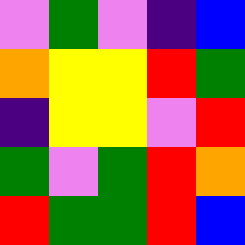[["violet", "green", "violet", "indigo", "blue"], ["orange", "yellow", "yellow", "red", "green"], ["indigo", "yellow", "yellow", "violet", "red"], ["green", "violet", "green", "red", "orange"], ["red", "green", "green", "red", "blue"]]